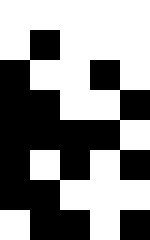[["white", "white", "white", "white", "white"], ["white", "black", "white", "white", "white"], ["black", "white", "white", "black", "white"], ["black", "black", "white", "white", "black"], ["black", "black", "black", "black", "white"], ["black", "white", "black", "white", "black"], ["black", "black", "white", "white", "white"], ["white", "black", "black", "white", "black"]]